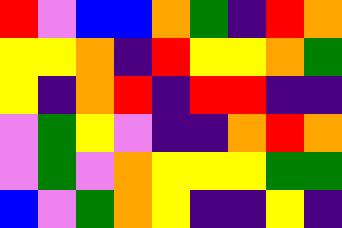[["red", "violet", "blue", "blue", "orange", "green", "indigo", "red", "orange"], ["yellow", "yellow", "orange", "indigo", "red", "yellow", "yellow", "orange", "green"], ["yellow", "indigo", "orange", "red", "indigo", "red", "red", "indigo", "indigo"], ["violet", "green", "yellow", "violet", "indigo", "indigo", "orange", "red", "orange"], ["violet", "green", "violet", "orange", "yellow", "yellow", "yellow", "green", "green"], ["blue", "violet", "green", "orange", "yellow", "indigo", "indigo", "yellow", "indigo"]]